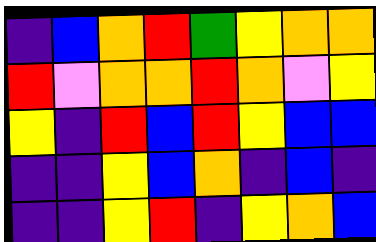[["indigo", "blue", "orange", "red", "green", "yellow", "orange", "orange"], ["red", "violet", "orange", "orange", "red", "orange", "violet", "yellow"], ["yellow", "indigo", "red", "blue", "red", "yellow", "blue", "blue"], ["indigo", "indigo", "yellow", "blue", "orange", "indigo", "blue", "indigo"], ["indigo", "indigo", "yellow", "red", "indigo", "yellow", "orange", "blue"]]